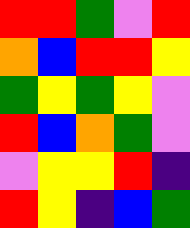[["red", "red", "green", "violet", "red"], ["orange", "blue", "red", "red", "yellow"], ["green", "yellow", "green", "yellow", "violet"], ["red", "blue", "orange", "green", "violet"], ["violet", "yellow", "yellow", "red", "indigo"], ["red", "yellow", "indigo", "blue", "green"]]